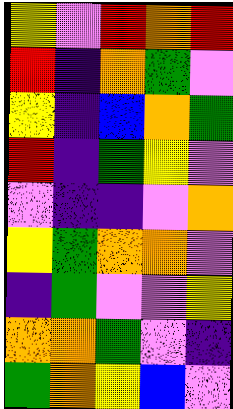[["yellow", "violet", "red", "orange", "red"], ["red", "indigo", "orange", "green", "violet"], ["yellow", "indigo", "blue", "orange", "green"], ["red", "indigo", "green", "yellow", "violet"], ["violet", "indigo", "indigo", "violet", "orange"], ["yellow", "green", "orange", "orange", "violet"], ["indigo", "green", "violet", "violet", "yellow"], ["orange", "orange", "green", "violet", "indigo"], ["green", "orange", "yellow", "blue", "violet"]]